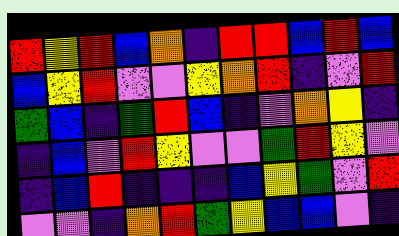[["red", "yellow", "red", "blue", "orange", "indigo", "red", "red", "blue", "red", "blue"], ["blue", "yellow", "red", "violet", "violet", "yellow", "orange", "red", "indigo", "violet", "red"], ["green", "blue", "indigo", "green", "red", "blue", "indigo", "violet", "orange", "yellow", "indigo"], ["indigo", "blue", "violet", "red", "yellow", "violet", "violet", "green", "red", "yellow", "violet"], ["indigo", "blue", "red", "indigo", "indigo", "indigo", "blue", "yellow", "green", "violet", "red"], ["violet", "violet", "indigo", "orange", "red", "green", "yellow", "blue", "blue", "violet", "indigo"]]